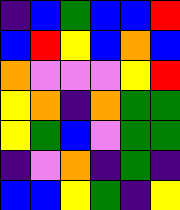[["indigo", "blue", "green", "blue", "blue", "red"], ["blue", "red", "yellow", "blue", "orange", "blue"], ["orange", "violet", "violet", "violet", "yellow", "red"], ["yellow", "orange", "indigo", "orange", "green", "green"], ["yellow", "green", "blue", "violet", "green", "green"], ["indigo", "violet", "orange", "indigo", "green", "indigo"], ["blue", "blue", "yellow", "green", "indigo", "yellow"]]